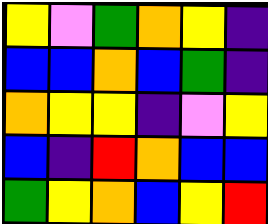[["yellow", "violet", "green", "orange", "yellow", "indigo"], ["blue", "blue", "orange", "blue", "green", "indigo"], ["orange", "yellow", "yellow", "indigo", "violet", "yellow"], ["blue", "indigo", "red", "orange", "blue", "blue"], ["green", "yellow", "orange", "blue", "yellow", "red"]]